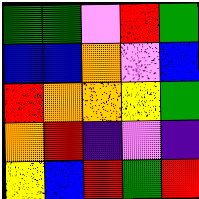[["green", "green", "violet", "red", "green"], ["blue", "blue", "orange", "violet", "blue"], ["red", "orange", "orange", "yellow", "green"], ["orange", "red", "indigo", "violet", "indigo"], ["yellow", "blue", "red", "green", "red"]]